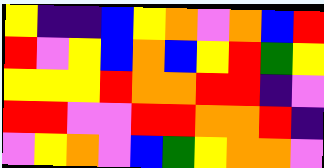[["yellow", "indigo", "indigo", "blue", "yellow", "orange", "violet", "orange", "blue", "red"], ["red", "violet", "yellow", "blue", "orange", "blue", "yellow", "red", "green", "yellow"], ["yellow", "yellow", "yellow", "red", "orange", "orange", "red", "red", "indigo", "violet"], ["red", "red", "violet", "violet", "red", "red", "orange", "orange", "red", "indigo"], ["violet", "yellow", "orange", "violet", "blue", "green", "yellow", "orange", "orange", "violet"]]